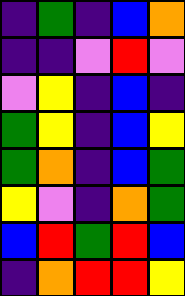[["indigo", "green", "indigo", "blue", "orange"], ["indigo", "indigo", "violet", "red", "violet"], ["violet", "yellow", "indigo", "blue", "indigo"], ["green", "yellow", "indigo", "blue", "yellow"], ["green", "orange", "indigo", "blue", "green"], ["yellow", "violet", "indigo", "orange", "green"], ["blue", "red", "green", "red", "blue"], ["indigo", "orange", "red", "red", "yellow"]]